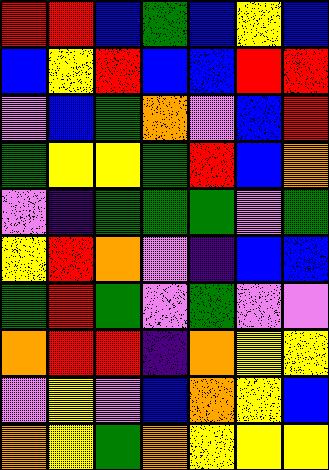[["red", "red", "blue", "green", "blue", "yellow", "blue"], ["blue", "yellow", "red", "blue", "blue", "red", "red"], ["violet", "blue", "green", "orange", "violet", "blue", "red"], ["green", "yellow", "yellow", "green", "red", "blue", "orange"], ["violet", "indigo", "green", "green", "green", "violet", "green"], ["yellow", "red", "orange", "violet", "indigo", "blue", "blue"], ["green", "red", "green", "violet", "green", "violet", "violet"], ["orange", "red", "red", "indigo", "orange", "yellow", "yellow"], ["violet", "yellow", "violet", "blue", "orange", "yellow", "blue"], ["orange", "yellow", "green", "orange", "yellow", "yellow", "yellow"]]